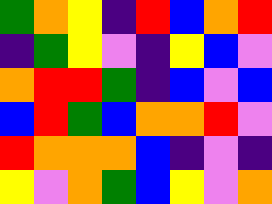[["green", "orange", "yellow", "indigo", "red", "blue", "orange", "red"], ["indigo", "green", "yellow", "violet", "indigo", "yellow", "blue", "violet"], ["orange", "red", "red", "green", "indigo", "blue", "violet", "blue"], ["blue", "red", "green", "blue", "orange", "orange", "red", "violet"], ["red", "orange", "orange", "orange", "blue", "indigo", "violet", "indigo"], ["yellow", "violet", "orange", "green", "blue", "yellow", "violet", "orange"]]